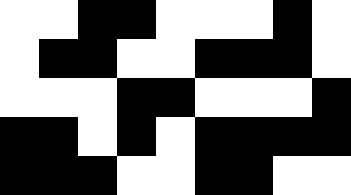[["white", "white", "black", "black", "white", "white", "white", "black", "white"], ["white", "black", "black", "white", "white", "black", "black", "black", "white"], ["white", "white", "white", "black", "black", "white", "white", "white", "black"], ["black", "black", "white", "black", "white", "black", "black", "black", "black"], ["black", "black", "black", "white", "white", "black", "black", "white", "white"]]